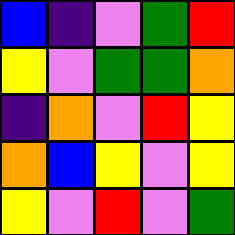[["blue", "indigo", "violet", "green", "red"], ["yellow", "violet", "green", "green", "orange"], ["indigo", "orange", "violet", "red", "yellow"], ["orange", "blue", "yellow", "violet", "yellow"], ["yellow", "violet", "red", "violet", "green"]]